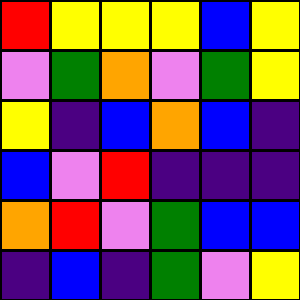[["red", "yellow", "yellow", "yellow", "blue", "yellow"], ["violet", "green", "orange", "violet", "green", "yellow"], ["yellow", "indigo", "blue", "orange", "blue", "indigo"], ["blue", "violet", "red", "indigo", "indigo", "indigo"], ["orange", "red", "violet", "green", "blue", "blue"], ["indigo", "blue", "indigo", "green", "violet", "yellow"]]